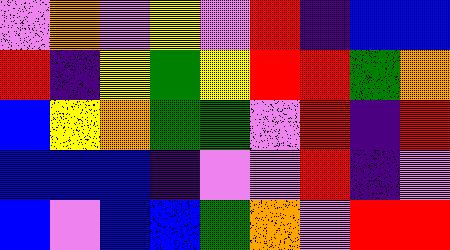[["violet", "orange", "violet", "yellow", "violet", "red", "indigo", "blue", "blue"], ["red", "indigo", "yellow", "green", "yellow", "red", "red", "green", "orange"], ["blue", "yellow", "orange", "green", "green", "violet", "red", "indigo", "red"], ["blue", "blue", "blue", "indigo", "violet", "violet", "red", "indigo", "violet"], ["blue", "violet", "blue", "blue", "green", "orange", "violet", "red", "red"]]